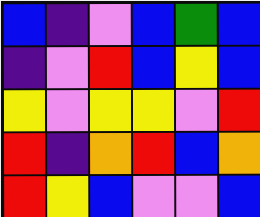[["blue", "indigo", "violet", "blue", "green", "blue"], ["indigo", "violet", "red", "blue", "yellow", "blue"], ["yellow", "violet", "yellow", "yellow", "violet", "red"], ["red", "indigo", "orange", "red", "blue", "orange"], ["red", "yellow", "blue", "violet", "violet", "blue"]]